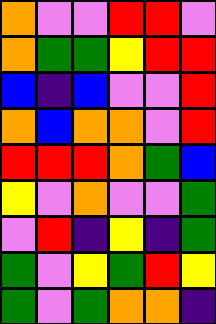[["orange", "violet", "violet", "red", "red", "violet"], ["orange", "green", "green", "yellow", "red", "red"], ["blue", "indigo", "blue", "violet", "violet", "red"], ["orange", "blue", "orange", "orange", "violet", "red"], ["red", "red", "red", "orange", "green", "blue"], ["yellow", "violet", "orange", "violet", "violet", "green"], ["violet", "red", "indigo", "yellow", "indigo", "green"], ["green", "violet", "yellow", "green", "red", "yellow"], ["green", "violet", "green", "orange", "orange", "indigo"]]